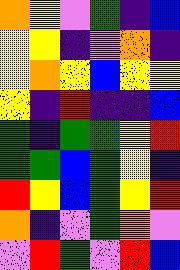[["orange", "yellow", "violet", "green", "indigo", "blue"], ["yellow", "yellow", "indigo", "violet", "orange", "indigo"], ["yellow", "orange", "yellow", "blue", "yellow", "yellow"], ["yellow", "indigo", "red", "indigo", "indigo", "blue"], ["green", "indigo", "green", "green", "yellow", "red"], ["green", "green", "blue", "green", "yellow", "indigo"], ["red", "yellow", "blue", "green", "yellow", "red"], ["orange", "indigo", "violet", "green", "orange", "violet"], ["violet", "red", "green", "violet", "red", "blue"]]